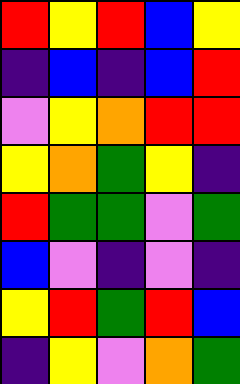[["red", "yellow", "red", "blue", "yellow"], ["indigo", "blue", "indigo", "blue", "red"], ["violet", "yellow", "orange", "red", "red"], ["yellow", "orange", "green", "yellow", "indigo"], ["red", "green", "green", "violet", "green"], ["blue", "violet", "indigo", "violet", "indigo"], ["yellow", "red", "green", "red", "blue"], ["indigo", "yellow", "violet", "orange", "green"]]